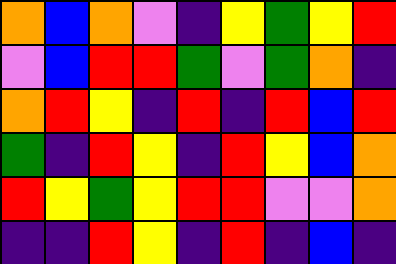[["orange", "blue", "orange", "violet", "indigo", "yellow", "green", "yellow", "red"], ["violet", "blue", "red", "red", "green", "violet", "green", "orange", "indigo"], ["orange", "red", "yellow", "indigo", "red", "indigo", "red", "blue", "red"], ["green", "indigo", "red", "yellow", "indigo", "red", "yellow", "blue", "orange"], ["red", "yellow", "green", "yellow", "red", "red", "violet", "violet", "orange"], ["indigo", "indigo", "red", "yellow", "indigo", "red", "indigo", "blue", "indigo"]]